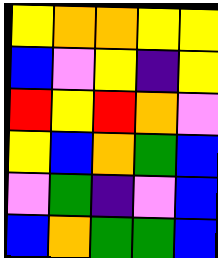[["yellow", "orange", "orange", "yellow", "yellow"], ["blue", "violet", "yellow", "indigo", "yellow"], ["red", "yellow", "red", "orange", "violet"], ["yellow", "blue", "orange", "green", "blue"], ["violet", "green", "indigo", "violet", "blue"], ["blue", "orange", "green", "green", "blue"]]